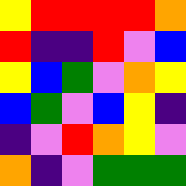[["yellow", "red", "red", "red", "red", "orange"], ["red", "indigo", "indigo", "red", "violet", "blue"], ["yellow", "blue", "green", "violet", "orange", "yellow"], ["blue", "green", "violet", "blue", "yellow", "indigo"], ["indigo", "violet", "red", "orange", "yellow", "violet"], ["orange", "indigo", "violet", "green", "green", "green"]]